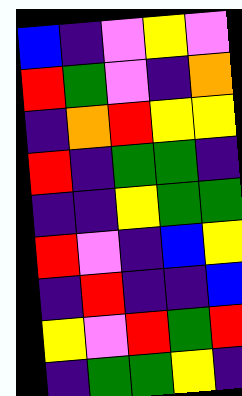[["blue", "indigo", "violet", "yellow", "violet"], ["red", "green", "violet", "indigo", "orange"], ["indigo", "orange", "red", "yellow", "yellow"], ["red", "indigo", "green", "green", "indigo"], ["indigo", "indigo", "yellow", "green", "green"], ["red", "violet", "indigo", "blue", "yellow"], ["indigo", "red", "indigo", "indigo", "blue"], ["yellow", "violet", "red", "green", "red"], ["indigo", "green", "green", "yellow", "indigo"]]